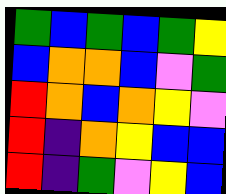[["green", "blue", "green", "blue", "green", "yellow"], ["blue", "orange", "orange", "blue", "violet", "green"], ["red", "orange", "blue", "orange", "yellow", "violet"], ["red", "indigo", "orange", "yellow", "blue", "blue"], ["red", "indigo", "green", "violet", "yellow", "blue"]]